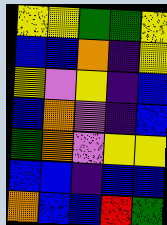[["yellow", "yellow", "green", "green", "yellow"], ["blue", "blue", "orange", "indigo", "yellow"], ["yellow", "violet", "yellow", "indigo", "blue"], ["blue", "orange", "violet", "indigo", "blue"], ["green", "orange", "violet", "yellow", "yellow"], ["blue", "blue", "indigo", "blue", "blue"], ["orange", "blue", "blue", "red", "green"]]